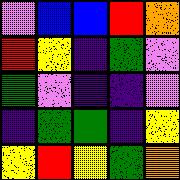[["violet", "blue", "blue", "red", "orange"], ["red", "yellow", "indigo", "green", "violet"], ["green", "violet", "indigo", "indigo", "violet"], ["indigo", "green", "green", "indigo", "yellow"], ["yellow", "red", "yellow", "green", "orange"]]